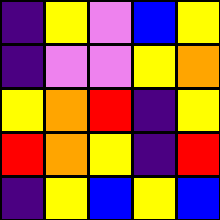[["indigo", "yellow", "violet", "blue", "yellow"], ["indigo", "violet", "violet", "yellow", "orange"], ["yellow", "orange", "red", "indigo", "yellow"], ["red", "orange", "yellow", "indigo", "red"], ["indigo", "yellow", "blue", "yellow", "blue"]]